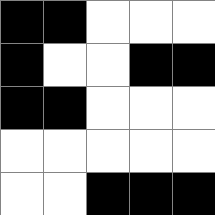[["black", "black", "white", "white", "white"], ["black", "white", "white", "black", "black"], ["black", "black", "white", "white", "white"], ["white", "white", "white", "white", "white"], ["white", "white", "black", "black", "black"]]